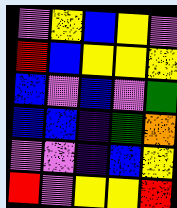[["violet", "yellow", "blue", "yellow", "violet"], ["red", "blue", "yellow", "yellow", "yellow"], ["blue", "violet", "blue", "violet", "green"], ["blue", "blue", "indigo", "green", "orange"], ["violet", "violet", "indigo", "blue", "yellow"], ["red", "violet", "yellow", "yellow", "red"]]